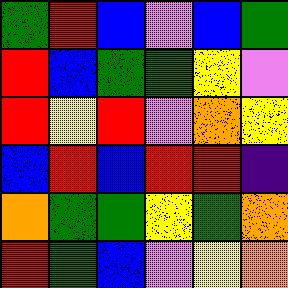[["green", "red", "blue", "violet", "blue", "green"], ["red", "blue", "green", "green", "yellow", "violet"], ["red", "yellow", "red", "violet", "orange", "yellow"], ["blue", "red", "blue", "red", "red", "indigo"], ["orange", "green", "green", "yellow", "green", "orange"], ["red", "green", "blue", "violet", "yellow", "orange"]]